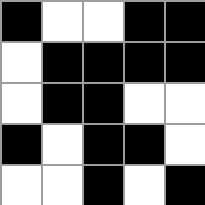[["black", "white", "white", "black", "black"], ["white", "black", "black", "black", "black"], ["white", "black", "black", "white", "white"], ["black", "white", "black", "black", "white"], ["white", "white", "black", "white", "black"]]